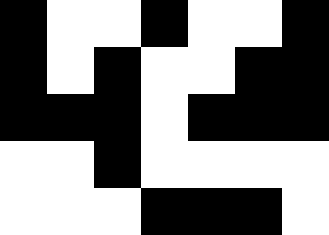[["black", "white", "white", "black", "white", "white", "black"], ["black", "white", "black", "white", "white", "black", "black"], ["black", "black", "black", "white", "black", "black", "black"], ["white", "white", "black", "white", "white", "white", "white"], ["white", "white", "white", "black", "black", "black", "white"]]